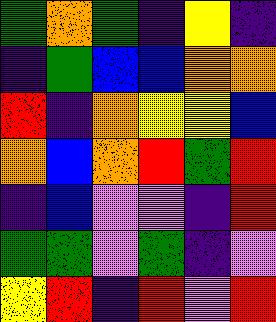[["green", "orange", "green", "indigo", "yellow", "indigo"], ["indigo", "green", "blue", "blue", "orange", "orange"], ["red", "indigo", "orange", "yellow", "yellow", "blue"], ["orange", "blue", "orange", "red", "green", "red"], ["indigo", "blue", "violet", "violet", "indigo", "red"], ["green", "green", "violet", "green", "indigo", "violet"], ["yellow", "red", "indigo", "red", "violet", "red"]]